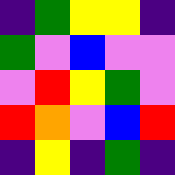[["indigo", "green", "yellow", "yellow", "indigo"], ["green", "violet", "blue", "violet", "violet"], ["violet", "red", "yellow", "green", "violet"], ["red", "orange", "violet", "blue", "red"], ["indigo", "yellow", "indigo", "green", "indigo"]]